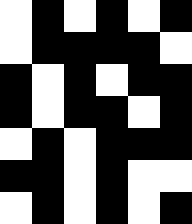[["white", "black", "white", "black", "white", "black"], ["white", "black", "black", "black", "black", "white"], ["black", "white", "black", "white", "black", "black"], ["black", "white", "black", "black", "white", "black"], ["white", "black", "white", "black", "black", "black"], ["black", "black", "white", "black", "white", "white"], ["white", "black", "white", "black", "white", "black"]]